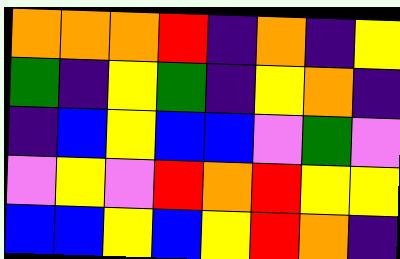[["orange", "orange", "orange", "red", "indigo", "orange", "indigo", "yellow"], ["green", "indigo", "yellow", "green", "indigo", "yellow", "orange", "indigo"], ["indigo", "blue", "yellow", "blue", "blue", "violet", "green", "violet"], ["violet", "yellow", "violet", "red", "orange", "red", "yellow", "yellow"], ["blue", "blue", "yellow", "blue", "yellow", "red", "orange", "indigo"]]